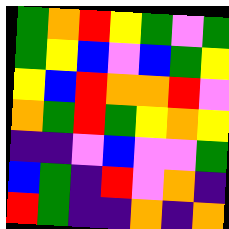[["green", "orange", "red", "yellow", "green", "violet", "green"], ["green", "yellow", "blue", "violet", "blue", "green", "yellow"], ["yellow", "blue", "red", "orange", "orange", "red", "violet"], ["orange", "green", "red", "green", "yellow", "orange", "yellow"], ["indigo", "indigo", "violet", "blue", "violet", "violet", "green"], ["blue", "green", "indigo", "red", "violet", "orange", "indigo"], ["red", "green", "indigo", "indigo", "orange", "indigo", "orange"]]